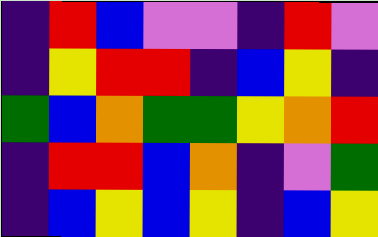[["indigo", "red", "blue", "violet", "violet", "indigo", "red", "violet"], ["indigo", "yellow", "red", "red", "indigo", "blue", "yellow", "indigo"], ["green", "blue", "orange", "green", "green", "yellow", "orange", "red"], ["indigo", "red", "red", "blue", "orange", "indigo", "violet", "green"], ["indigo", "blue", "yellow", "blue", "yellow", "indigo", "blue", "yellow"]]